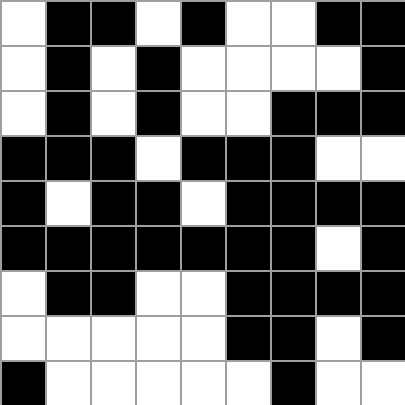[["white", "black", "black", "white", "black", "white", "white", "black", "black"], ["white", "black", "white", "black", "white", "white", "white", "white", "black"], ["white", "black", "white", "black", "white", "white", "black", "black", "black"], ["black", "black", "black", "white", "black", "black", "black", "white", "white"], ["black", "white", "black", "black", "white", "black", "black", "black", "black"], ["black", "black", "black", "black", "black", "black", "black", "white", "black"], ["white", "black", "black", "white", "white", "black", "black", "black", "black"], ["white", "white", "white", "white", "white", "black", "black", "white", "black"], ["black", "white", "white", "white", "white", "white", "black", "white", "white"]]